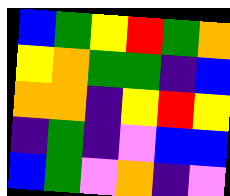[["blue", "green", "yellow", "red", "green", "orange"], ["yellow", "orange", "green", "green", "indigo", "blue"], ["orange", "orange", "indigo", "yellow", "red", "yellow"], ["indigo", "green", "indigo", "violet", "blue", "blue"], ["blue", "green", "violet", "orange", "indigo", "violet"]]